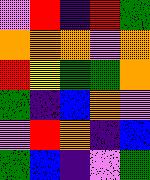[["violet", "red", "indigo", "red", "green"], ["orange", "orange", "orange", "violet", "orange"], ["red", "yellow", "green", "green", "orange"], ["green", "indigo", "blue", "orange", "violet"], ["violet", "red", "orange", "indigo", "blue"], ["green", "blue", "indigo", "violet", "green"]]